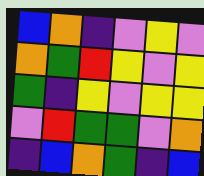[["blue", "orange", "indigo", "violet", "yellow", "violet"], ["orange", "green", "red", "yellow", "violet", "yellow"], ["green", "indigo", "yellow", "violet", "yellow", "yellow"], ["violet", "red", "green", "green", "violet", "orange"], ["indigo", "blue", "orange", "green", "indigo", "blue"]]